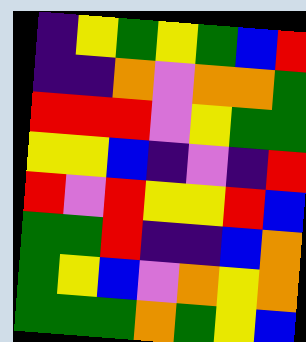[["indigo", "yellow", "green", "yellow", "green", "blue", "red"], ["indigo", "indigo", "orange", "violet", "orange", "orange", "green"], ["red", "red", "red", "violet", "yellow", "green", "green"], ["yellow", "yellow", "blue", "indigo", "violet", "indigo", "red"], ["red", "violet", "red", "yellow", "yellow", "red", "blue"], ["green", "green", "red", "indigo", "indigo", "blue", "orange"], ["green", "yellow", "blue", "violet", "orange", "yellow", "orange"], ["green", "green", "green", "orange", "green", "yellow", "blue"]]